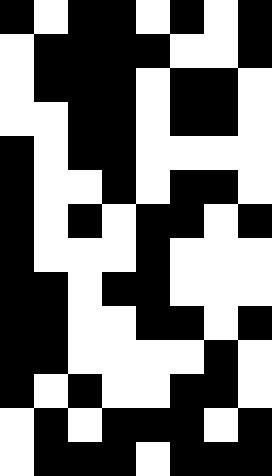[["black", "white", "black", "black", "white", "black", "white", "black"], ["white", "black", "black", "black", "black", "white", "white", "black"], ["white", "black", "black", "black", "white", "black", "black", "white"], ["white", "white", "black", "black", "white", "black", "black", "white"], ["black", "white", "black", "black", "white", "white", "white", "white"], ["black", "white", "white", "black", "white", "black", "black", "white"], ["black", "white", "black", "white", "black", "black", "white", "black"], ["black", "white", "white", "white", "black", "white", "white", "white"], ["black", "black", "white", "black", "black", "white", "white", "white"], ["black", "black", "white", "white", "black", "black", "white", "black"], ["black", "black", "white", "white", "white", "white", "black", "white"], ["black", "white", "black", "white", "white", "black", "black", "white"], ["white", "black", "white", "black", "black", "black", "white", "black"], ["white", "black", "black", "black", "white", "black", "black", "black"]]